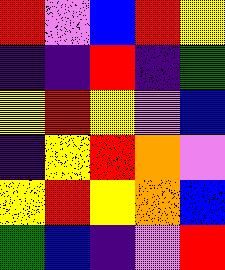[["red", "violet", "blue", "red", "yellow"], ["indigo", "indigo", "red", "indigo", "green"], ["yellow", "red", "yellow", "violet", "blue"], ["indigo", "yellow", "red", "orange", "violet"], ["yellow", "red", "yellow", "orange", "blue"], ["green", "blue", "indigo", "violet", "red"]]